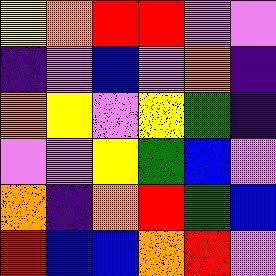[["yellow", "orange", "red", "red", "violet", "violet"], ["indigo", "violet", "blue", "violet", "orange", "indigo"], ["orange", "yellow", "violet", "yellow", "green", "indigo"], ["violet", "violet", "yellow", "green", "blue", "violet"], ["orange", "indigo", "orange", "red", "green", "blue"], ["red", "blue", "blue", "orange", "red", "violet"]]